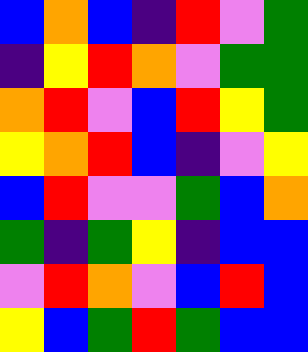[["blue", "orange", "blue", "indigo", "red", "violet", "green"], ["indigo", "yellow", "red", "orange", "violet", "green", "green"], ["orange", "red", "violet", "blue", "red", "yellow", "green"], ["yellow", "orange", "red", "blue", "indigo", "violet", "yellow"], ["blue", "red", "violet", "violet", "green", "blue", "orange"], ["green", "indigo", "green", "yellow", "indigo", "blue", "blue"], ["violet", "red", "orange", "violet", "blue", "red", "blue"], ["yellow", "blue", "green", "red", "green", "blue", "blue"]]